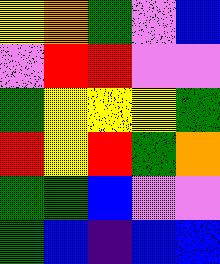[["yellow", "orange", "green", "violet", "blue"], ["violet", "red", "red", "violet", "violet"], ["green", "yellow", "yellow", "yellow", "green"], ["red", "yellow", "red", "green", "orange"], ["green", "green", "blue", "violet", "violet"], ["green", "blue", "indigo", "blue", "blue"]]